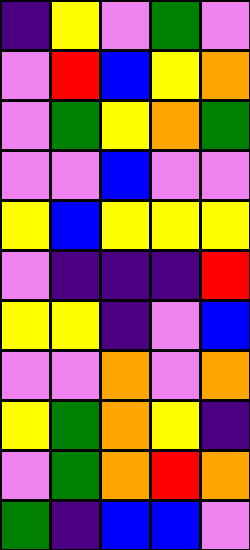[["indigo", "yellow", "violet", "green", "violet"], ["violet", "red", "blue", "yellow", "orange"], ["violet", "green", "yellow", "orange", "green"], ["violet", "violet", "blue", "violet", "violet"], ["yellow", "blue", "yellow", "yellow", "yellow"], ["violet", "indigo", "indigo", "indigo", "red"], ["yellow", "yellow", "indigo", "violet", "blue"], ["violet", "violet", "orange", "violet", "orange"], ["yellow", "green", "orange", "yellow", "indigo"], ["violet", "green", "orange", "red", "orange"], ["green", "indigo", "blue", "blue", "violet"]]